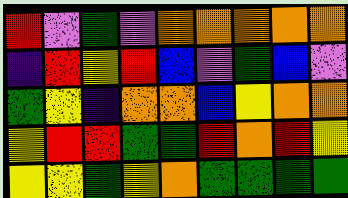[["red", "violet", "green", "violet", "orange", "orange", "orange", "orange", "orange"], ["indigo", "red", "yellow", "red", "blue", "violet", "green", "blue", "violet"], ["green", "yellow", "indigo", "orange", "orange", "blue", "yellow", "orange", "orange"], ["yellow", "red", "red", "green", "green", "red", "orange", "red", "yellow"], ["yellow", "yellow", "green", "yellow", "orange", "green", "green", "green", "green"]]